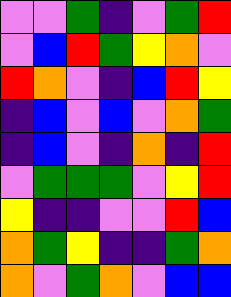[["violet", "violet", "green", "indigo", "violet", "green", "red"], ["violet", "blue", "red", "green", "yellow", "orange", "violet"], ["red", "orange", "violet", "indigo", "blue", "red", "yellow"], ["indigo", "blue", "violet", "blue", "violet", "orange", "green"], ["indigo", "blue", "violet", "indigo", "orange", "indigo", "red"], ["violet", "green", "green", "green", "violet", "yellow", "red"], ["yellow", "indigo", "indigo", "violet", "violet", "red", "blue"], ["orange", "green", "yellow", "indigo", "indigo", "green", "orange"], ["orange", "violet", "green", "orange", "violet", "blue", "blue"]]